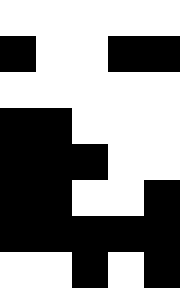[["white", "white", "white", "white", "white"], ["black", "white", "white", "black", "black"], ["white", "white", "white", "white", "white"], ["black", "black", "white", "white", "white"], ["black", "black", "black", "white", "white"], ["black", "black", "white", "white", "black"], ["black", "black", "black", "black", "black"], ["white", "white", "black", "white", "black"]]